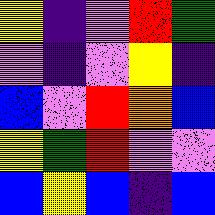[["yellow", "indigo", "violet", "red", "green"], ["violet", "indigo", "violet", "yellow", "indigo"], ["blue", "violet", "red", "orange", "blue"], ["yellow", "green", "red", "violet", "violet"], ["blue", "yellow", "blue", "indigo", "blue"]]